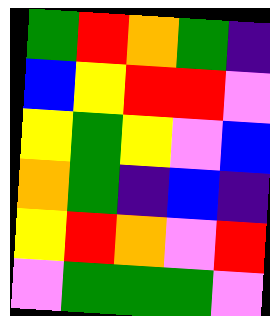[["green", "red", "orange", "green", "indigo"], ["blue", "yellow", "red", "red", "violet"], ["yellow", "green", "yellow", "violet", "blue"], ["orange", "green", "indigo", "blue", "indigo"], ["yellow", "red", "orange", "violet", "red"], ["violet", "green", "green", "green", "violet"]]